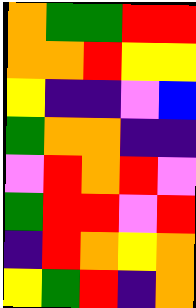[["orange", "green", "green", "red", "red"], ["orange", "orange", "red", "yellow", "yellow"], ["yellow", "indigo", "indigo", "violet", "blue"], ["green", "orange", "orange", "indigo", "indigo"], ["violet", "red", "orange", "red", "violet"], ["green", "red", "red", "violet", "red"], ["indigo", "red", "orange", "yellow", "orange"], ["yellow", "green", "red", "indigo", "orange"]]